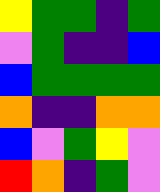[["yellow", "green", "green", "indigo", "green"], ["violet", "green", "indigo", "indigo", "blue"], ["blue", "green", "green", "green", "green"], ["orange", "indigo", "indigo", "orange", "orange"], ["blue", "violet", "green", "yellow", "violet"], ["red", "orange", "indigo", "green", "violet"]]